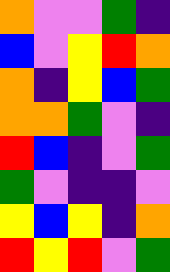[["orange", "violet", "violet", "green", "indigo"], ["blue", "violet", "yellow", "red", "orange"], ["orange", "indigo", "yellow", "blue", "green"], ["orange", "orange", "green", "violet", "indigo"], ["red", "blue", "indigo", "violet", "green"], ["green", "violet", "indigo", "indigo", "violet"], ["yellow", "blue", "yellow", "indigo", "orange"], ["red", "yellow", "red", "violet", "green"]]